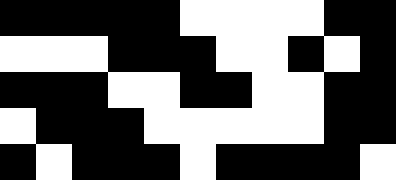[["black", "black", "black", "black", "black", "white", "white", "white", "white", "black", "black"], ["white", "white", "white", "black", "black", "black", "white", "white", "black", "white", "black"], ["black", "black", "black", "white", "white", "black", "black", "white", "white", "black", "black"], ["white", "black", "black", "black", "white", "white", "white", "white", "white", "black", "black"], ["black", "white", "black", "black", "black", "white", "black", "black", "black", "black", "white"]]